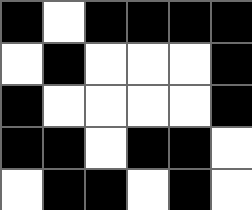[["black", "white", "black", "black", "black", "black"], ["white", "black", "white", "white", "white", "black"], ["black", "white", "white", "white", "white", "black"], ["black", "black", "white", "black", "black", "white"], ["white", "black", "black", "white", "black", "white"]]